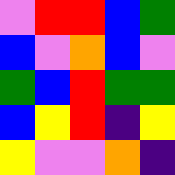[["violet", "red", "red", "blue", "green"], ["blue", "violet", "orange", "blue", "violet"], ["green", "blue", "red", "green", "green"], ["blue", "yellow", "red", "indigo", "yellow"], ["yellow", "violet", "violet", "orange", "indigo"]]